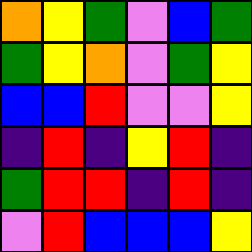[["orange", "yellow", "green", "violet", "blue", "green"], ["green", "yellow", "orange", "violet", "green", "yellow"], ["blue", "blue", "red", "violet", "violet", "yellow"], ["indigo", "red", "indigo", "yellow", "red", "indigo"], ["green", "red", "red", "indigo", "red", "indigo"], ["violet", "red", "blue", "blue", "blue", "yellow"]]